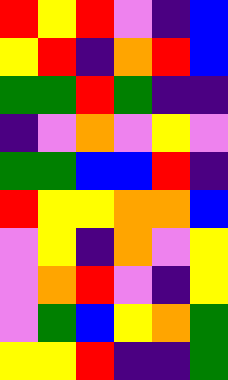[["red", "yellow", "red", "violet", "indigo", "blue"], ["yellow", "red", "indigo", "orange", "red", "blue"], ["green", "green", "red", "green", "indigo", "indigo"], ["indigo", "violet", "orange", "violet", "yellow", "violet"], ["green", "green", "blue", "blue", "red", "indigo"], ["red", "yellow", "yellow", "orange", "orange", "blue"], ["violet", "yellow", "indigo", "orange", "violet", "yellow"], ["violet", "orange", "red", "violet", "indigo", "yellow"], ["violet", "green", "blue", "yellow", "orange", "green"], ["yellow", "yellow", "red", "indigo", "indigo", "green"]]